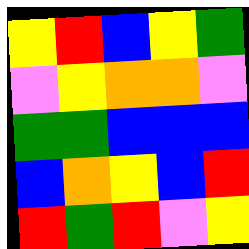[["yellow", "red", "blue", "yellow", "green"], ["violet", "yellow", "orange", "orange", "violet"], ["green", "green", "blue", "blue", "blue"], ["blue", "orange", "yellow", "blue", "red"], ["red", "green", "red", "violet", "yellow"]]